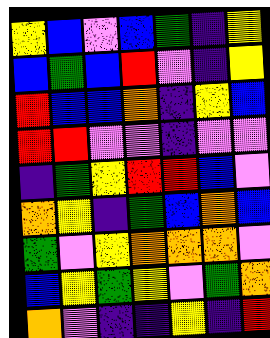[["yellow", "blue", "violet", "blue", "green", "indigo", "yellow"], ["blue", "green", "blue", "red", "violet", "indigo", "yellow"], ["red", "blue", "blue", "orange", "indigo", "yellow", "blue"], ["red", "red", "violet", "violet", "indigo", "violet", "violet"], ["indigo", "green", "yellow", "red", "red", "blue", "violet"], ["orange", "yellow", "indigo", "green", "blue", "orange", "blue"], ["green", "violet", "yellow", "orange", "orange", "orange", "violet"], ["blue", "yellow", "green", "yellow", "violet", "green", "orange"], ["orange", "violet", "indigo", "indigo", "yellow", "indigo", "red"]]